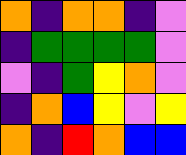[["orange", "indigo", "orange", "orange", "indigo", "violet"], ["indigo", "green", "green", "green", "green", "violet"], ["violet", "indigo", "green", "yellow", "orange", "violet"], ["indigo", "orange", "blue", "yellow", "violet", "yellow"], ["orange", "indigo", "red", "orange", "blue", "blue"]]